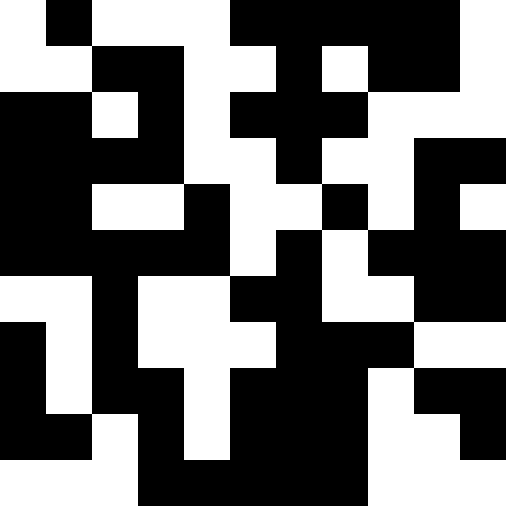[["white", "black", "white", "white", "white", "black", "black", "black", "black", "black", "white"], ["white", "white", "black", "black", "white", "white", "black", "white", "black", "black", "white"], ["black", "black", "white", "black", "white", "black", "black", "black", "white", "white", "white"], ["black", "black", "black", "black", "white", "white", "black", "white", "white", "black", "black"], ["black", "black", "white", "white", "black", "white", "white", "black", "white", "black", "white"], ["black", "black", "black", "black", "black", "white", "black", "white", "black", "black", "black"], ["white", "white", "black", "white", "white", "black", "black", "white", "white", "black", "black"], ["black", "white", "black", "white", "white", "white", "black", "black", "black", "white", "white"], ["black", "white", "black", "black", "white", "black", "black", "black", "white", "black", "black"], ["black", "black", "white", "black", "white", "black", "black", "black", "white", "white", "black"], ["white", "white", "white", "black", "black", "black", "black", "black", "white", "white", "white"]]